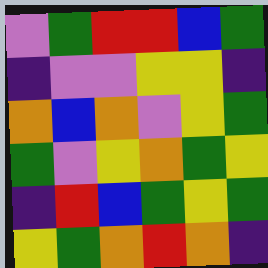[["violet", "green", "red", "red", "blue", "green"], ["indigo", "violet", "violet", "yellow", "yellow", "indigo"], ["orange", "blue", "orange", "violet", "yellow", "green"], ["green", "violet", "yellow", "orange", "green", "yellow"], ["indigo", "red", "blue", "green", "yellow", "green"], ["yellow", "green", "orange", "red", "orange", "indigo"]]